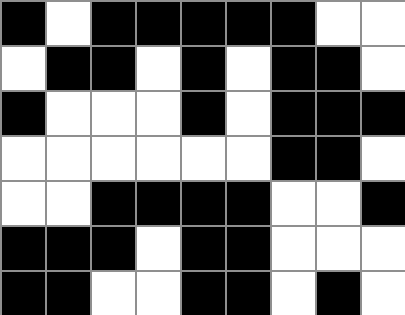[["black", "white", "black", "black", "black", "black", "black", "white", "white"], ["white", "black", "black", "white", "black", "white", "black", "black", "white"], ["black", "white", "white", "white", "black", "white", "black", "black", "black"], ["white", "white", "white", "white", "white", "white", "black", "black", "white"], ["white", "white", "black", "black", "black", "black", "white", "white", "black"], ["black", "black", "black", "white", "black", "black", "white", "white", "white"], ["black", "black", "white", "white", "black", "black", "white", "black", "white"]]